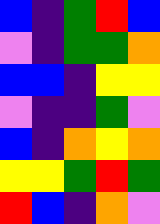[["blue", "indigo", "green", "red", "blue"], ["violet", "indigo", "green", "green", "orange"], ["blue", "blue", "indigo", "yellow", "yellow"], ["violet", "indigo", "indigo", "green", "violet"], ["blue", "indigo", "orange", "yellow", "orange"], ["yellow", "yellow", "green", "red", "green"], ["red", "blue", "indigo", "orange", "violet"]]